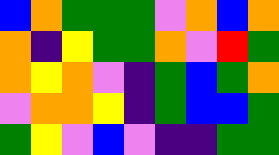[["blue", "orange", "green", "green", "green", "violet", "orange", "blue", "orange"], ["orange", "indigo", "yellow", "green", "green", "orange", "violet", "red", "green"], ["orange", "yellow", "orange", "violet", "indigo", "green", "blue", "green", "orange"], ["violet", "orange", "orange", "yellow", "indigo", "green", "blue", "blue", "green"], ["green", "yellow", "violet", "blue", "violet", "indigo", "indigo", "green", "green"]]